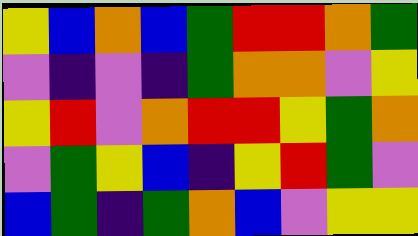[["yellow", "blue", "orange", "blue", "green", "red", "red", "orange", "green"], ["violet", "indigo", "violet", "indigo", "green", "orange", "orange", "violet", "yellow"], ["yellow", "red", "violet", "orange", "red", "red", "yellow", "green", "orange"], ["violet", "green", "yellow", "blue", "indigo", "yellow", "red", "green", "violet"], ["blue", "green", "indigo", "green", "orange", "blue", "violet", "yellow", "yellow"]]